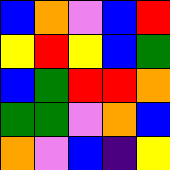[["blue", "orange", "violet", "blue", "red"], ["yellow", "red", "yellow", "blue", "green"], ["blue", "green", "red", "red", "orange"], ["green", "green", "violet", "orange", "blue"], ["orange", "violet", "blue", "indigo", "yellow"]]